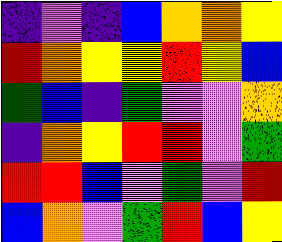[["indigo", "violet", "indigo", "blue", "orange", "orange", "yellow"], ["red", "orange", "yellow", "yellow", "red", "yellow", "blue"], ["green", "blue", "indigo", "green", "violet", "violet", "orange"], ["indigo", "orange", "yellow", "red", "red", "violet", "green"], ["red", "red", "blue", "violet", "green", "violet", "red"], ["blue", "orange", "violet", "green", "red", "blue", "yellow"]]